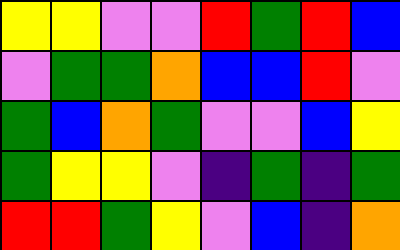[["yellow", "yellow", "violet", "violet", "red", "green", "red", "blue"], ["violet", "green", "green", "orange", "blue", "blue", "red", "violet"], ["green", "blue", "orange", "green", "violet", "violet", "blue", "yellow"], ["green", "yellow", "yellow", "violet", "indigo", "green", "indigo", "green"], ["red", "red", "green", "yellow", "violet", "blue", "indigo", "orange"]]